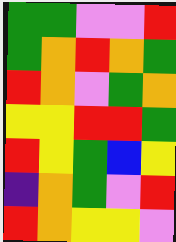[["green", "green", "violet", "violet", "red"], ["green", "orange", "red", "orange", "green"], ["red", "orange", "violet", "green", "orange"], ["yellow", "yellow", "red", "red", "green"], ["red", "yellow", "green", "blue", "yellow"], ["indigo", "orange", "green", "violet", "red"], ["red", "orange", "yellow", "yellow", "violet"]]